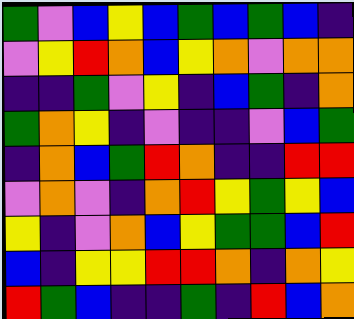[["green", "violet", "blue", "yellow", "blue", "green", "blue", "green", "blue", "indigo"], ["violet", "yellow", "red", "orange", "blue", "yellow", "orange", "violet", "orange", "orange"], ["indigo", "indigo", "green", "violet", "yellow", "indigo", "blue", "green", "indigo", "orange"], ["green", "orange", "yellow", "indigo", "violet", "indigo", "indigo", "violet", "blue", "green"], ["indigo", "orange", "blue", "green", "red", "orange", "indigo", "indigo", "red", "red"], ["violet", "orange", "violet", "indigo", "orange", "red", "yellow", "green", "yellow", "blue"], ["yellow", "indigo", "violet", "orange", "blue", "yellow", "green", "green", "blue", "red"], ["blue", "indigo", "yellow", "yellow", "red", "red", "orange", "indigo", "orange", "yellow"], ["red", "green", "blue", "indigo", "indigo", "green", "indigo", "red", "blue", "orange"]]